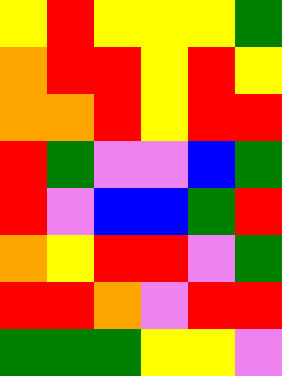[["yellow", "red", "yellow", "yellow", "yellow", "green"], ["orange", "red", "red", "yellow", "red", "yellow"], ["orange", "orange", "red", "yellow", "red", "red"], ["red", "green", "violet", "violet", "blue", "green"], ["red", "violet", "blue", "blue", "green", "red"], ["orange", "yellow", "red", "red", "violet", "green"], ["red", "red", "orange", "violet", "red", "red"], ["green", "green", "green", "yellow", "yellow", "violet"]]